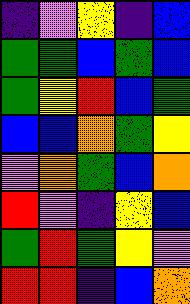[["indigo", "violet", "yellow", "indigo", "blue"], ["green", "green", "blue", "green", "blue"], ["green", "yellow", "red", "blue", "green"], ["blue", "blue", "orange", "green", "yellow"], ["violet", "orange", "green", "blue", "orange"], ["red", "violet", "indigo", "yellow", "blue"], ["green", "red", "green", "yellow", "violet"], ["red", "red", "indigo", "blue", "orange"]]